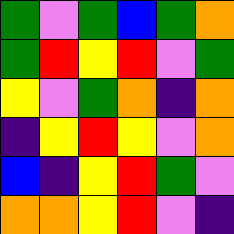[["green", "violet", "green", "blue", "green", "orange"], ["green", "red", "yellow", "red", "violet", "green"], ["yellow", "violet", "green", "orange", "indigo", "orange"], ["indigo", "yellow", "red", "yellow", "violet", "orange"], ["blue", "indigo", "yellow", "red", "green", "violet"], ["orange", "orange", "yellow", "red", "violet", "indigo"]]